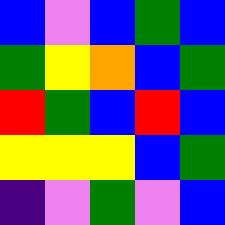[["blue", "violet", "blue", "green", "blue"], ["green", "yellow", "orange", "blue", "green"], ["red", "green", "blue", "red", "blue"], ["yellow", "yellow", "yellow", "blue", "green"], ["indigo", "violet", "green", "violet", "blue"]]